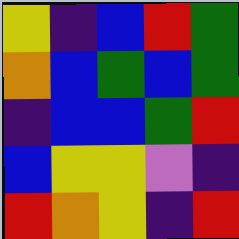[["yellow", "indigo", "blue", "red", "green"], ["orange", "blue", "green", "blue", "green"], ["indigo", "blue", "blue", "green", "red"], ["blue", "yellow", "yellow", "violet", "indigo"], ["red", "orange", "yellow", "indigo", "red"]]